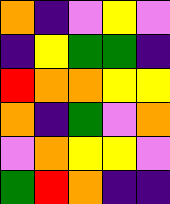[["orange", "indigo", "violet", "yellow", "violet"], ["indigo", "yellow", "green", "green", "indigo"], ["red", "orange", "orange", "yellow", "yellow"], ["orange", "indigo", "green", "violet", "orange"], ["violet", "orange", "yellow", "yellow", "violet"], ["green", "red", "orange", "indigo", "indigo"]]